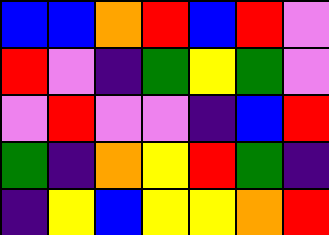[["blue", "blue", "orange", "red", "blue", "red", "violet"], ["red", "violet", "indigo", "green", "yellow", "green", "violet"], ["violet", "red", "violet", "violet", "indigo", "blue", "red"], ["green", "indigo", "orange", "yellow", "red", "green", "indigo"], ["indigo", "yellow", "blue", "yellow", "yellow", "orange", "red"]]